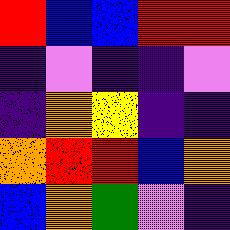[["red", "blue", "blue", "red", "red"], ["indigo", "violet", "indigo", "indigo", "violet"], ["indigo", "orange", "yellow", "indigo", "indigo"], ["orange", "red", "red", "blue", "orange"], ["blue", "orange", "green", "violet", "indigo"]]